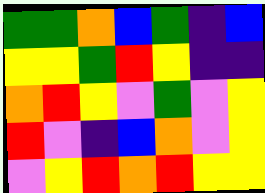[["green", "green", "orange", "blue", "green", "indigo", "blue"], ["yellow", "yellow", "green", "red", "yellow", "indigo", "indigo"], ["orange", "red", "yellow", "violet", "green", "violet", "yellow"], ["red", "violet", "indigo", "blue", "orange", "violet", "yellow"], ["violet", "yellow", "red", "orange", "red", "yellow", "yellow"]]